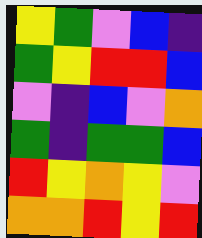[["yellow", "green", "violet", "blue", "indigo"], ["green", "yellow", "red", "red", "blue"], ["violet", "indigo", "blue", "violet", "orange"], ["green", "indigo", "green", "green", "blue"], ["red", "yellow", "orange", "yellow", "violet"], ["orange", "orange", "red", "yellow", "red"]]